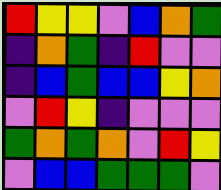[["red", "yellow", "yellow", "violet", "blue", "orange", "green"], ["indigo", "orange", "green", "indigo", "red", "violet", "violet"], ["indigo", "blue", "green", "blue", "blue", "yellow", "orange"], ["violet", "red", "yellow", "indigo", "violet", "violet", "violet"], ["green", "orange", "green", "orange", "violet", "red", "yellow"], ["violet", "blue", "blue", "green", "green", "green", "violet"]]